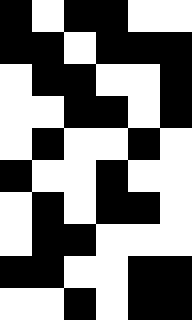[["black", "white", "black", "black", "white", "white"], ["black", "black", "white", "black", "black", "black"], ["white", "black", "black", "white", "white", "black"], ["white", "white", "black", "black", "white", "black"], ["white", "black", "white", "white", "black", "white"], ["black", "white", "white", "black", "white", "white"], ["white", "black", "white", "black", "black", "white"], ["white", "black", "black", "white", "white", "white"], ["black", "black", "white", "white", "black", "black"], ["white", "white", "black", "white", "black", "black"]]